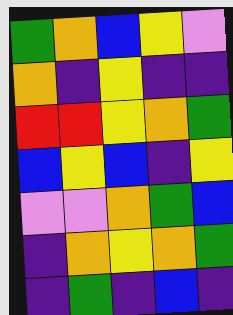[["green", "orange", "blue", "yellow", "violet"], ["orange", "indigo", "yellow", "indigo", "indigo"], ["red", "red", "yellow", "orange", "green"], ["blue", "yellow", "blue", "indigo", "yellow"], ["violet", "violet", "orange", "green", "blue"], ["indigo", "orange", "yellow", "orange", "green"], ["indigo", "green", "indigo", "blue", "indigo"]]